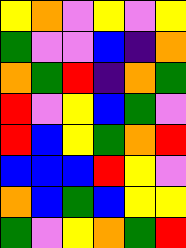[["yellow", "orange", "violet", "yellow", "violet", "yellow"], ["green", "violet", "violet", "blue", "indigo", "orange"], ["orange", "green", "red", "indigo", "orange", "green"], ["red", "violet", "yellow", "blue", "green", "violet"], ["red", "blue", "yellow", "green", "orange", "red"], ["blue", "blue", "blue", "red", "yellow", "violet"], ["orange", "blue", "green", "blue", "yellow", "yellow"], ["green", "violet", "yellow", "orange", "green", "red"]]